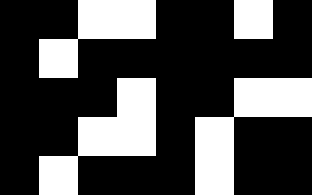[["black", "black", "white", "white", "black", "black", "white", "black"], ["black", "white", "black", "black", "black", "black", "black", "black"], ["black", "black", "black", "white", "black", "black", "white", "white"], ["black", "black", "white", "white", "black", "white", "black", "black"], ["black", "white", "black", "black", "black", "white", "black", "black"]]